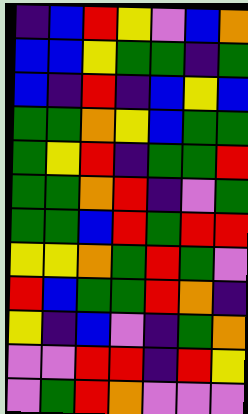[["indigo", "blue", "red", "yellow", "violet", "blue", "orange"], ["blue", "blue", "yellow", "green", "green", "indigo", "green"], ["blue", "indigo", "red", "indigo", "blue", "yellow", "blue"], ["green", "green", "orange", "yellow", "blue", "green", "green"], ["green", "yellow", "red", "indigo", "green", "green", "red"], ["green", "green", "orange", "red", "indigo", "violet", "green"], ["green", "green", "blue", "red", "green", "red", "red"], ["yellow", "yellow", "orange", "green", "red", "green", "violet"], ["red", "blue", "green", "green", "red", "orange", "indigo"], ["yellow", "indigo", "blue", "violet", "indigo", "green", "orange"], ["violet", "violet", "red", "red", "indigo", "red", "yellow"], ["violet", "green", "red", "orange", "violet", "violet", "violet"]]